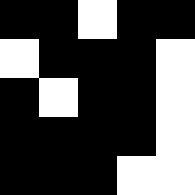[["black", "black", "white", "black", "black"], ["white", "black", "black", "black", "white"], ["black", "white", "black", "black", "white"], ["black", "black", "black", "black", "white"], ["black", "black", "black", "white", "white"]]